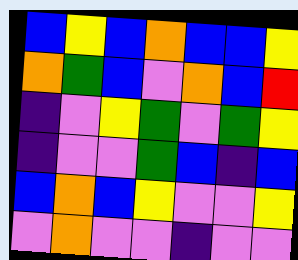[["blue", "yellow", "blue", "orange", "blue", "blue", "yellow"], ["orange", "green", "blue", "violet", "orange", "blue", "red"], ["indigo", "violet", "yellow", "green", "violet", "green", "yellow"], ["indigo", "violet", "violet", "green", "blue", "indigo", "blue"], ["blue", "orange", "blue", "yellow", "violet", "violet", "yellow"], ["violet", "orange", "violet", "violet", "indigo", "violet", "violet"]]